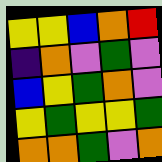[["yellow", "yellow", "blue", "orange", "red"], ["indigo", "orange", "violet", "green", "violet"], ["blue", "yellow", "green", "orange", "violet"], ["yellow", "green", "yellow", "yellow", "green"], ["orange", "orange", "green", "violet", "orange"]]